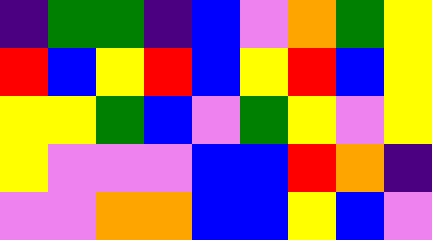[["indigo", "green", "green", "indigo", "blue", "violet", "orange", "green", "yellow"], ["red", "blue", "yellow", "red", "blue", "yellow", "red", "blue", "yellow"], ["yellow", "yellow", "green", "blue", "violet", "green", "yellow", "violet", "yellow"], ["yellow", "violet", "violet", "violet", "blue", "blue", "red", "orange", "indigo"], ["violet", "violet", "orange", "orange", "blue", "blue", "yellow", "blue", "violet"]]